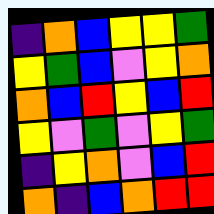[["indigo", "orange", "blue", "yellow", "yellow", "green"], ["yellow", "green", "blue", "violet", "yellow", "orange"], ["orange", "blue", "red", "yellow", "blue", "red"], ["yellow", "violet", "green", "violet", "yellow", "green"], ["indigo", "yellow", "orange", "violet", "blue", "red"], ["orange", "indigo", "blue", "orange", "red", "red"]]